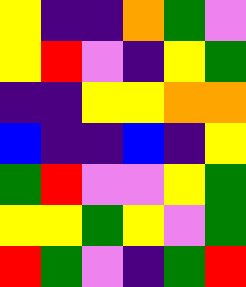[["yellow", "indigo", "indigo", "orange", "green", "violet"], ["yellow", "red", "violet", "indigo", "yellow", "green"], ["indigo", "indigo", "yellow", "yellow", "orange", "orange"], ["blue", "indigo", "indigo", "blue", "indigo", "yellow"], ["green", "red", "violet", "violet", "yellow", "green"], ["yellow", "yellow", "green", "yellow", "violet", "green"], ["red", "green", "violet", "indigo", "green", "red"]]